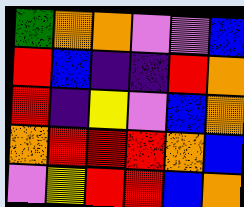[["green", "orange", "orange", "violet", "violet", "blue"], ["red", "blue", "indigo", "indigo", "red", "orange"], ["red", "indigo", "yellow", "violet", "blue", "orange"], ["orange", "red", "red", "red", "orange", "blue"], ["violet", "yellow", "red", "red", "blue", "orange"]]